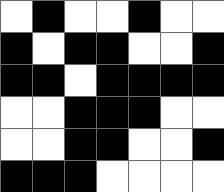[["white", "black", "white", "white", "black", "white", "white"], ["black", "white", "black", "black", "white", "white", "black"], ["black", "black", "white", "black", "black", "black", "black"], ["white", "white", "black", "black", "black", "white", "white"], ["white", "white", "black", "black", "white", "white", "black"], ["black", "black", "black", "white", "white", "white", "white"]]